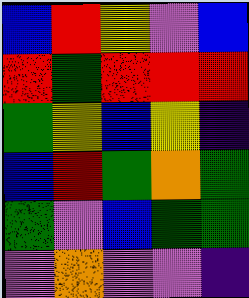[["blue", "red", "yellow", "violet", "blue"], ["red", "green", "red", "red", "red"], ["green", "yellow", "blue", "yellow", "indigo"], ["blue", "red", "green", "orange", "green"], ["green", "violet", "blue", "green", "green"], ["violet", "orange", "violet", "violet", "indigo"]]